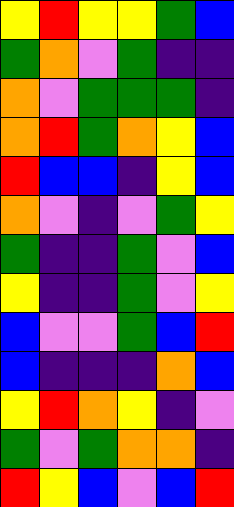[["yellow", "red", "yellow", "yellow", "green", "blue"], ["green", "orange", "violet", "green", "indigo", "indigo"], ["orange", "violet", "green", "green", "green", "indigo"], ["orange", "red", "green", "orange", "yellow", "blue"], ["red", "blue", "blue", "indigo", "yellow", "blue"], ["orange", "violet", "indigo", "violet", "green", "yellow"], ["green", "indigo", "indigo", "green", "violet", "blue"], ["yellow", "indigo", "indigo", "green", "violet", "yellow"], ["blue", "violet", "violet", "green", "blue", "red"], ["blue", "indigo", "indigo", "indigo", "orange", "blue"], ["yellow", "red", "orange", "yellow", "indigo", "violet"], ["green", "violet", "green", "orange", "orange", "indigo"], ["red", "yellow", "blue", "violet", "blue", "red"]]